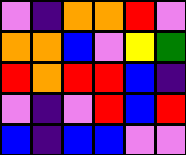[["violet", "indigo", "orange", "orange", "red", "violet"], ["orange", "orange", "blue", "violet", "yellow", "green"], ["red", "orange", "red", "red", "blue", "indigo"], ["violet", "indigo", "violet", "red", "blue", "red"], ["blue", "indigo", "blue", "blue", "violet", "violet"]]